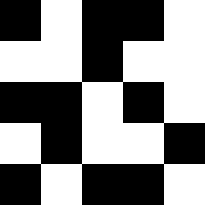[["black", "white", "black", "black", "white"], ["white", "white", "black", "white", "white"], ["black", "black", "white", "black", "white"], ["white", "black", "white", "white", "black"], ["black", "white", "black", "black", "white"]]